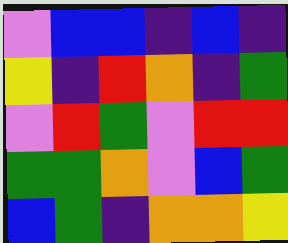[["violet", "blue", "blue", "indigo", "blue", "indigo"], ["yellow", "indigo", "red", "orange", "indigo", "green"], ["violet", "red", "green", "violet", "red", "red"], ["green", "green", "orange", "violet", "blue", "green"], ["blue", "green", "indigo", "orange", "orange", "yellow"]]